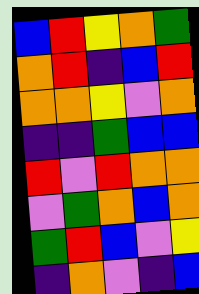[["blue", "red", "yellow", "orange", "green"], ["orange", "red", "indigo", "blue", "red"], ["orange", "orange", "yellow", "violet", "orange"], ["indigo", "indigo", "green", "blue", "blue"], ["red", "violet", "red", "orange", "orange"], ["violet", "green", "orange", "blue", "orange"], ["green", "red", "blue", "violet", "yellow"], ["indigo", "orange", "violet", "indigo", "blue"]]